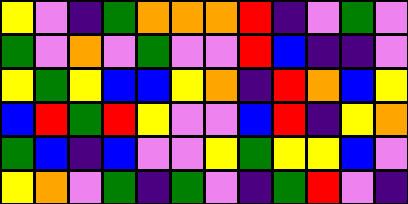[["yellow", "violet", "indigo", "green", "orange", "orange", "orange", "red", "indigo", "violet", "green", "violet"], ["green", "violet", "orange", "violet", "green", "violet", "violet", "red", "blue", "indigo", "indigo", "violet"], ["yellow", "green", "yellow", "blue", "blue", "yellow", "orange", "indigo", "red", "orange", "blue", "yellow"], ["blue", "red", "green", "red", "yellow", "violet", "violet", "blue", "red", "indigo", "yellow", "orange"], ["green", "blue", "indigo", "blue", "violet", "violet", "yellow", "green", "yellow", "yellow", "blue", "violet"], ["yellow", "orange", "violet", "green", "indigo", "green", "violet", "indigo", "green", "red", "violet", "indigo"]]